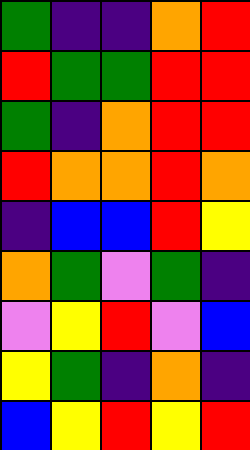[["green", "indigo", "indigo", "orange", "red"], ["red", "green", "green", "red", "red"], ["green", "indigo", "orange", "red", "red"], ["red", "orange", "orange", "red", "orange"], ["indigo", "blue", "blue", "red", "yellow"], ["orange", "green", "violet", "green", "indigo"], ["violet", "yellow", "red", "violet", "blue"], ["yellow", "green", "indigo", "orange", "indigo"], ["blue", "yellow", "red", "yellow", "red"]]